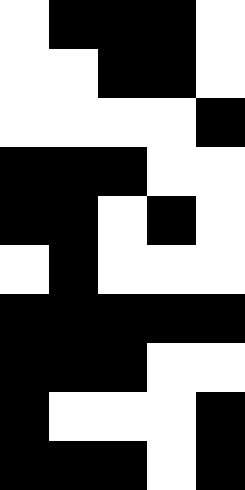[["white", "black", "black", "black", "white"], ["white", "white", "black", "black", "white"], ["white", "white", "white", "white", "black"], ["black", "black", "black", "white", "white"], ["black", "black", "white", "black", "white"], ["white", "black", "white", "white", "white"], ["black", "black", "black", "black", "black"], ["black", "black", "black", "white", "white"], ["black", "white", "white", "white", "black"], ["black", "black", "black", "white", "black"]]